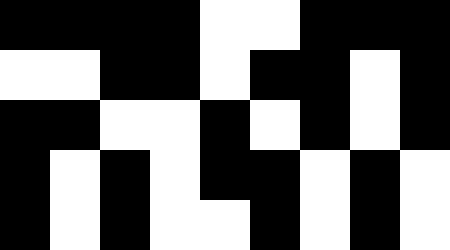[["black", "black", "black", "black", "white", "white", "black", "black", "black"], ["white", "white", "black", "black", "white", "black", "black", "white", "black"], ["black", "black", "white", "white", "black", "white", "black", "white", "black"], ["black", "white", "black", "white", "black", "black", "white", "black", "white"], ["black", "white", "black", "white", "white", "black", "white", "black", "white"]]